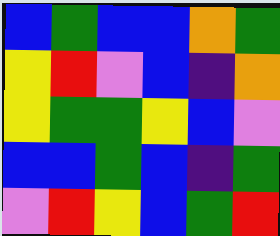[["blue", "green", "blue", "blue", "orange", "green"], ["yellow", "red", "violet", "blue", "indigo", "orange"], ["yellow", "green", "green", "yellow", "blue", "violet"], ["blue", "blue", "green", "blue", "indigo", "green"], ["violet", "red", "yellow", "blue", "green", "red"]]